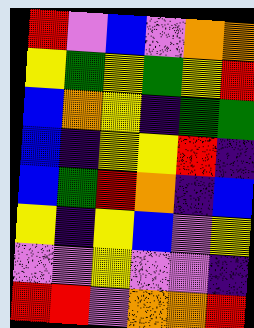[["red", "violet", "blue", "violet", "orange", "orange"], ["yellow", "green", "yellow", "green", "yellow", "red"], ["blue", "orange", "yellow", "indigo", "green", "green"], ["blue", "indigo", "yellow", "yellow", "red", "indigo"], ["blue", "green", "red", "orange", "indigo", "blue"], ["yellow", "indigo", "yellow", "blue", "violet", "yellow"], ["violet", "violet", "yellow", "violet", "violet", "indigo"], ["red", "red", "violet", "orange", "orange", "red"]]